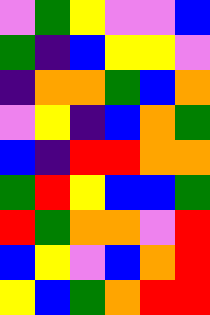[["violet", "green", "yellow", "violet", "violet", "blue"], ["green", "indigo", "blue", "yellow", "yellow", "violet"], ["indigo", "orange", "orange", "green", "blue", "orange"], ["violet", "yellow", "indigo", "blue", "orange", "green"], ["blue", "indigo", "red", "red", "orange", "orange"], ["green", "red", "yellow", "blue", "blue", "green"], ["red", "green", "orange", "orange", "violet", "red"], ["blue", "yellow", "violet", "blue", "orange", "red"], ["yellow", "blue", "green", "orange", "red", "red"]]